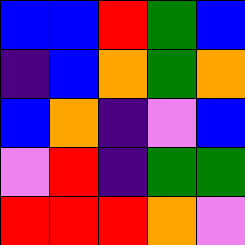[["blue", "blue", "red", "green", "blue"], ["indigo", "blue", "orange", "green", "orange"], ["blue", "orange", "indigo", "violet", "blue"], ["violet", "red", "indigo", "green", "green"], ["red", "red", "red", "orange", "violet"]]